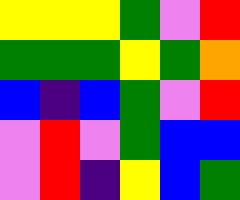[["yellow", "yellow", "yellow", "green", "violet", "red"], ["green", "green", "green", "yellow", "green", "orange"], ["blue", "indigo", "blue", "green", "violet", "red"], ["violet", "red", "violet", "green", "blue", "blue"], ["violet", "red", "indigo", "yellow", "blue", "green"]]